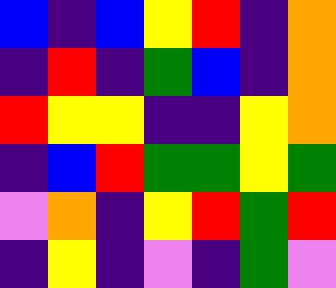[["blue", "indigo", "blue", "yellow", "red", "indigo", "orange"], ["indigo", "red", "indigo", "green", "blue", "indigo", "orange"], ["red", "yellow", "yellow", "indigo", "indigo", "yellow", "orange"], ["indigo", "blue", "red", "green", "green", "yellow", "green"], ["violet", "orange", "indigo", "yellow", "red", "green", "red"], ["indigo", "yellow", "indigo", "violet", "indigo", "green", "violet"]]